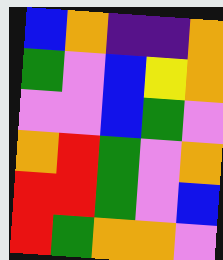[["blue", "orange", "indigo", "indigo", "orange"], ["green", "violet", "blue", "yellow", "orange"], ["violet", "violet", "blue", "green", "violet"], ["orange", "red", "green", "violet", "orange"], ["red", "red", "green", "violet", "blue"], ["red", "green", "orange", "orange", "violet"]]